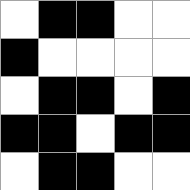[["white", "black", "black", "white", "white"], ["black", "white", "white", "white", "white"], ["white", "black", "black", "white", "black"], ["black", "black", "white", "black", "black"], ["white", "black", "black", "white", "white"]]